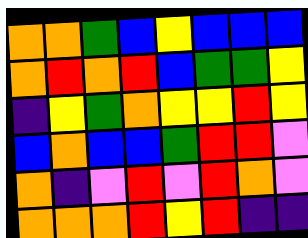[["orange", "orange", "green", "blue", "yellow", "blue", "blue", "blue"], ["orange", "red", "orange", "red", "blue", "green", "green", "yellow"], ["indigo", "yellow", "green", "orange", "yellow", "yellow", "red", "yellow"], ["blue", "orange", "blue", "blue", "green", "red", "red", "violet"], ["orange", "indigo", "violet", "red", "violet", "red", "orange", "violet"], ["orange", "orange", "orange", "red", "yellow", "red", "indigo", "indigo"]]